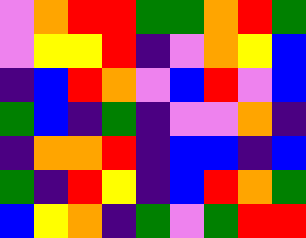[["violet", "orange", "red", "red", "green", "green", "orange", "red", "green"], ["violet", "yellow", "yellow", "red", "indigo", "violet", "orange", "yellow", "blue"], ["indigo", "blue", "red", "orange", "violet", "blue", "red", "violet", "blue"], ["green", "blue", "indigo", "green", "indigo", "violet", "violet", "orange", "indigo"], ["indigo", "orange", "orange", "red", "indigo", "blue", "blue", "indigo", "blue"], ["green", "indigo", "red", "yellow", "indigo", "blue", "red", "orange", "green"], ["blue", "yellow", "orange", "indigo", "green", "violet", "green", "red", "red"]]